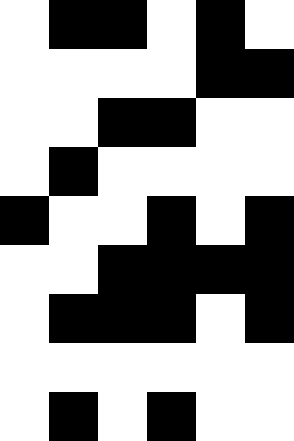[["white", "black", "black", "white", "black", "white"], ["white", "white", "white", "white", "black", "black"], ["white", "white", "black", "black", "white", "white"], ["white", "black", "white", "white", "white", "white"], ["black", "white", "white", "black", "white", "black"], ["white", "white", "black", "black", "black", "black"], ["white", "black", "black", "black", "white", "black"], ["white", "white", "white", "white", "white", "white"], ["white", "black", "white", "black", "white", "white"]]